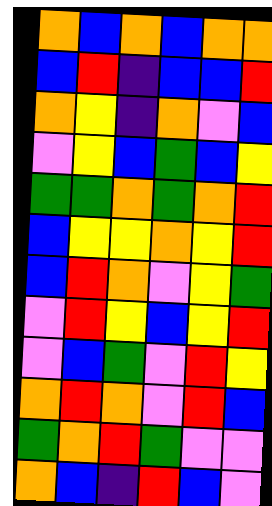[["orange", "blue", "orange", "blue", "orange", "orange"], ["blue", "red", "indigo", "blue", "blue", "red"], ["orange", "yellow", "indigo", "orange", "violet", "blue"], ["violet", "yellow", "blue", "green", "blue", "yellow"], ["green", "green", "orange", "green", "orange", "red"], ["blue", "yellow", "yellow", "orange", "yellow", "red"], ["blue", "red", "orange", "violet", "yellow", "green"], ["violet", "red", "yellow", "blue", "yellow", "red"], ["violet", "blue", "green", "violet", "red", "yellow"], ["orange", "red", "orange", "violet", "red", "blue"], ["green", "orange", "red", "green", "violet", "violet"], ["orange", "blue", "indigo", "red", "blue", "violet"]]